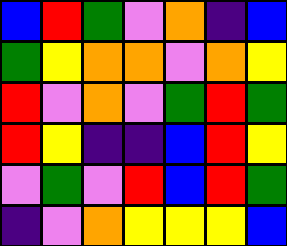[["blue", "red", "green", "violet", "orange", "indigo", "blue"], ["green", "yellow", "orange", "orange", "violet", "orange", "yellow"], ["red", "violet", "orange", "violet", "green", "red", "green"], ["red", "yellow", "indigo", "indigo", "blue", "red", "yellow"], ["violet", "green", "violet", "red", "blue", "red", "green"], ["indigo", "violet", "orange", "yellow", "yellow", "yellow", "blue"]]